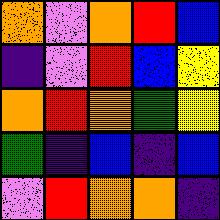[["orange", "violet", "orange", "red", "blue"], ["indigo", "violet", "red", "blue", "yellow"], ["orange", "red", "orange", "green", "yellow"], ["green", "indigo", "blue", "indigo", "blue"], ["violet", "red", "orange", "orange", "indigo"]]